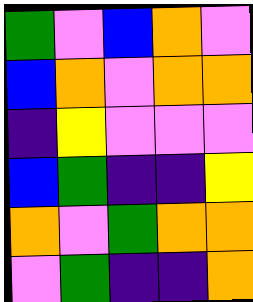[["green", "violet", "blue", "orange", "violet"], ["blue", "orange", "violet", "orange", "orange"], ["indigo", "yellow", "violet", "violet", "violet"], ["blue", "green", "indigo", "indigo", "yellow"], ["orange", "violet", "green", "orange", "orange"], ["violet", "green", "indigo", "indigo", "orange"]]